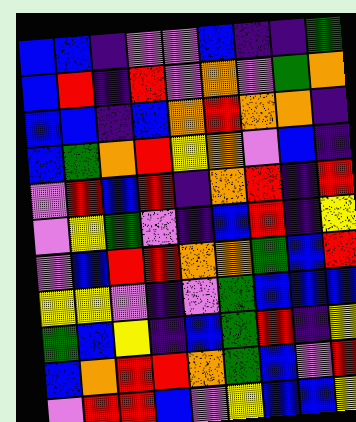[["blue", "blue", "indigo", "violet", "violet", "blue", "indigo", "indigo", "green"], ["blue", "red", "indigo", "red", "violet", "orange", "violet", "green", "orange"], ["blue", "blue", "indigo", "blue", "orange", "red", "orange", "orange", "indigo"], ["blue", "green", "orange", "red", "yellow", "orange", "violet", "blue", "indigo"], ["violet", "red", "blue", "red", "indigo", "orange", "red", "indigo", "red"], ["violet", "yellow", "green", "violet", "indigo", "blue", "red", "indigo", "yellow"], ["violet", "blue", "red", "red", "orange", "orange", "green", "blue", "red"], ["yellow", "yellow", "violet", "indigo", "violet", "green", "blue", "blue", "blue"], ["green", "blue", "yellow", "indigo", "blue", "green", "red", "indigo", "yellow"], ["blue", "orange", "red", "red", "orange", "green", "blue", "violet", "red"], ["violet", "red", "red", "blue", "violet", "yellow", "blue", "blue", "yellow"]]